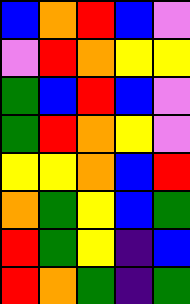[["blue", "orange", "red", "blue", "violet"], ["violet", "red", "orange", "yellow", "yellow"], ["green", "blue", "red", "blue", "violet"], ["green", "red", "orange", "yellow", "violet"], ["yellow", "yellow", "orange", "blue", "red"], ["orange", "green", "yellow", "blue", "green"], ["red", "green", "yellow", "indigo", "blue"], ["red", "orange", "green", "indigo", "green"]]